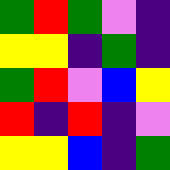[["green", "red", "green", "violet", "indigo"], ["yellow", "yellow", "indigo", "green", "indigo"], ["green", "red", "violet", "blue", "yellow"], ["red", "indigo", "red", "indigo", "violet"], ["yellow", "yellow", "blue", "indigo", "green"]]